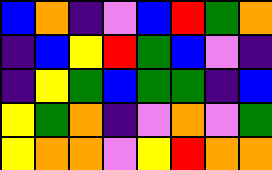[["blue", "orange", "indigo", "violet", "blue", "red", "green", "orange"], ["indigo", "blue", "yellow", "red", "green", "blue", "violet", "indigo"], ["indigo", "yellow", "green", "blue", "green", "green", "indigo", "blue"], ["yellow", "green", "orange", "indigo", "violet", "orange", "violet", "green"], ["yellow", "orange", "orange", "violet", "yellow", "red", "orange", "orange"]]